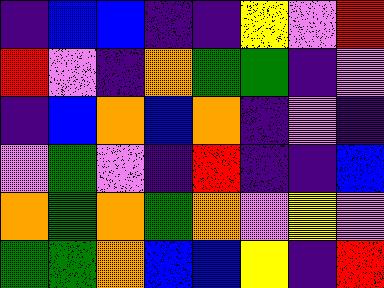[["indigo", "blue", "blue", "indigo", "indigo", "yellow", "violet", "red"], ["red", "violet", "indigo", "orange", "green", "green", "indigo", "violet"], ["indigo", "blue", "orange", "blue", "orange", "indigo", "violet", "indigo"], ["violet", "green", "violet", "indigo", "red", "indigo", "indigo", "blue"], ["orange", "green", "orange", "green", "orange", "violet", "yellow", "violet"], ["green", "green", "orange", "blue", "blue", "yellow", "indigo", "red"]]